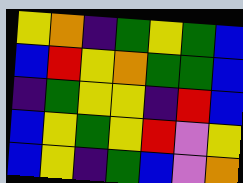[["yellow", "orange", "indigo", "green", "yellow", "green", "blue"], ["blue", "red", "yellow", "orange", "green", "green", "blue"], ["indigo", "green", "yellow", "yellow", "indigo", "red", "blue"], ["blue", "yellow", "green", "yellow", "red", "violet", "yellow"], ["blue", "yellow", "indigo", "green", "blue", "violet", "orange"]]